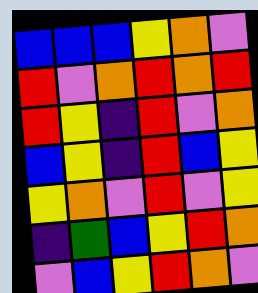[["blue", "blue", "blue", "yellow", "orange", "violet"], ["red", "violet", "orange", "red", "orange", "red"], ["red", "yellow", "indigo", "red", "violet", "orange"], ["blue", "yellow", "indigo", "red", "blue", "yellow"], ["yellow", "orange", "violet", "red", "violet", "yellow"], ["indigo", "green", "blue", "yellow", "red", "orange"], ["violet", "blue", "yellow", "red", "orange", "violet"]]